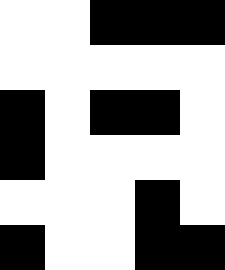[["white", "white", "black", "black", "black"], ["white", "white", "white", "white", "white"], ["black", "white", "black", "black", "white"], ["black", "white", "white", "white", "white"], ["white", "white", "white", "black", "white"], ["black", "white", "white", "black", "black"]]